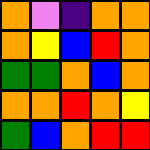[["orange", "violet", "indigo", "orange", "orange"], ["orange", "yellow", "blue", "red", "orange"], ["green", "green", "orange", "blue", "orange"], ["orange", "orange", "red", "orange", "yellow"], ["green", "blue", "orange", "red", "red"]]